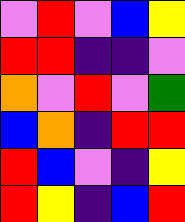[["violet", "red", "violet", "blue", "yellow"], ["red", "red", "indigo", "indigo", "violet"], ["orange", "violet", "red", "violet", "green"], ["blue", "orange", "indigo", "red", "red"], ["red", "blue", "violet", "indigo", "yellow"], ["red", "yellow", "indigo", "blue", "red"]]